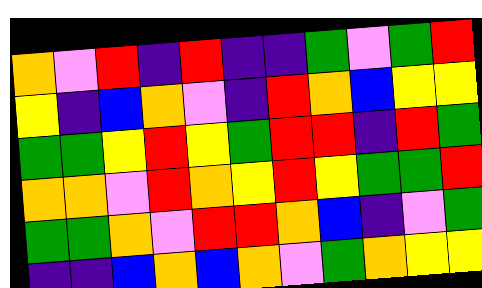[["orange", "violet", "red", "indigo", "red", "indigo", "indigo", "green", "violet", "green", "red"], ["yellow", "indigo", "blue", "orange", "violet", "indigo", "red", "orange", "blue", "yellow", "yellow"], ["green", "green", "yellow", "red", "yellow", "green", "red", "red", "indigo", "red", "green"], ["orange", "orange", "violet", "red", "orange", "yellow", "red", "yellow", "green", "green", "red"], ["green", "green", "orange", "violet", "red", "red", "orange", "blue", "indigo", "violet", "green"], ["indigo", "indigo", "blue", "orange", "blue", "orange", "violet", "green", "orange", "yellow", "yellow"]]